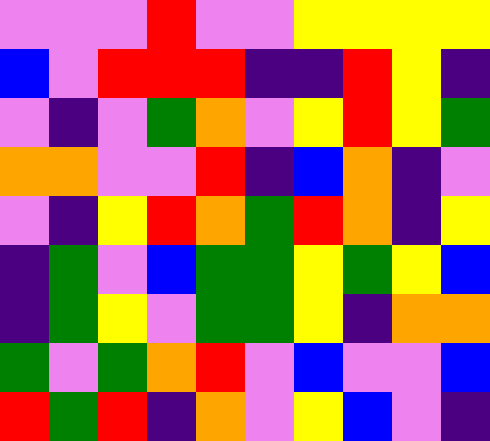[["violet", "violet", "violet", "red", "violet", "violet", "yellow", "yellow", "yellow", "yellow"], ["blue", "violet", "red", "red", "red", "indigo", "indigo", "red", "yellow", "indigo"], ["violet", "indigo", "violet", "green", "orange", "violet", "yellow", "red", "yellow", "green"], ["orange", "orange", "violet", "violet", "red", "indigo", "blue", "orange", "indigo", "violet"], ["violet", "indigo", "yellow", "red", "orange", "green", "red", "orange", "indigo", "yellow"], ["indigo", "green", "violet", "blue", "green", "green", "yellow", "green", "yellow", "blue"], ["indigo", "green", "yellow", "violet", "green", "green", "yellow", "indigo", "orange", "orange"], ["green", "violet", "green", "orange", "red", "violet", "blue", "violet", "violet", "blue"], ["red", "green", "red", "indigo", "orange", "violet", "yellow", "blue", "violet", "indigo"]]